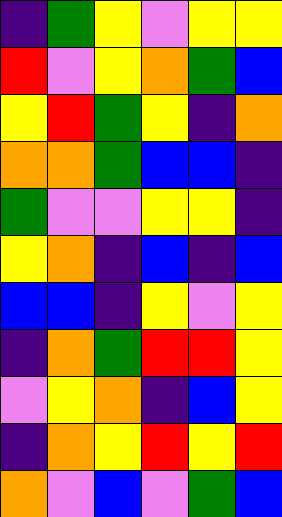[["indigo", "green", "yellow", "violet", "yellow", "yellow"], ["red", "violet", "yellow", "orange", "green", "blue"], ["yellow", "red", "green", "yellow", "indigo", "orange"], ["orange", "orange", "green", "blue", "blue", "indigo"], ["green", "violet", "violet", "yellow", "yellow", "indigo"], ["yellow", "orange", "indigo", "blue", "indigo", "blue"], ["blue", "blue", "indigo", "yellow", "violet", "yellow"], ["indigo", "orange", "green", "red", "red", "yellow"], ["violet", "yellow", "orange", "indigo", "blue", "yellow"], ["indigo", "orange", "yellow", "red", "yellow", "red"], ["orange", "violet", "blue", "violet", "green", "blue"]]